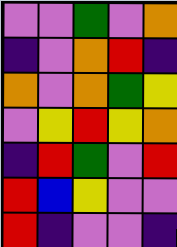[["violet", "violet", "green", "violet", "orange"], ["indigo", "violet", "orange", "red", "indigo"], ["orange", "violet", "orange", "green", "yellow"], ["violet", "yellow", "red", "yellow", "orange"], ["indigo", "red", "green", "violet", "red"], ["red", "blue", "yellow", "violet", "violet"], ["red", "indigo", "violet", "violet", "indigo"]]